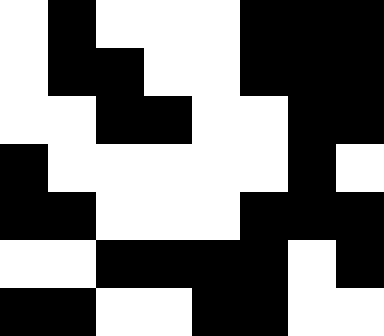[["white", "black", "white", "white", "white", "black", "black", "black"], ["white", "black", "black", "white", "white", "black", "black", "black"], ["white", "white", "black", "black", "white", "white", "black", "black"], ["black", "white", "white", "white", "white", "white", "black", "white"], ["black", "black", "white", "white", "white", "black", "black", "black"], ["white", "white", "black", "black", "black", "black", "white", "black"], ["black", "black", "white", "white", "black", "black", "white", "white"]]